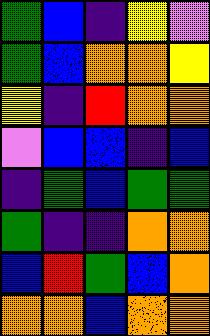[["green", "blue", "indigo", "yellow", "violet"], ["green", "blue", "orange", "orange", "yellow"], ["yellow", "indigo", "red", "orange", "orange"], ["violet", "blue", "blue", "indigo", "blue"], ["indigo", "green", "blue", "green", "green"], ["green", "indigo", "indigo", "orange", "orange"], ["blue", "red", "green", "blue", "orange"], ["orange", "orange", "blue", "orange", "orange"]]